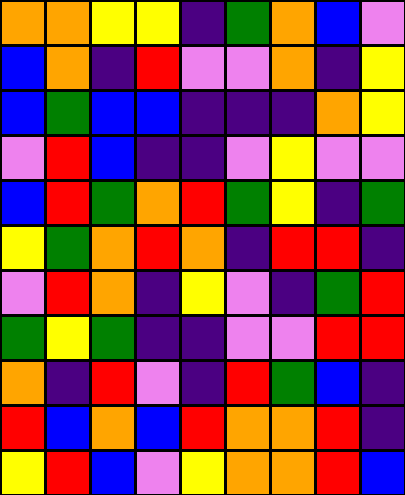[["orange", "orange", "yellow", "yellow", "indigo", "green", "orange", "blue", "violet"], ["blue", "orange", "indigo", "red", "violet", "violet", "orange", "indigo", "yellow"], ["blue", "green", "blue", "blue", "indigo", "indigo", "indigo", "orange", "yellow"], ["violet", "red", "blue", "indigo", "indigo", "violet", "yellow", "violet", "violet"], ["blue", "red", "green", "orange", "red", "green", "yellow", "indigo", "green"], ["yellow", "green", "orange", "red", "orange", "indigo", "red", "red", "indigo"], ["violet", "red", "orange", "indigo", "yellow", "violet", "indigo", "green", "red"], ["green", "yellow", "green", "indigo", "indigo", "violet", "violet", "red", "red"], ["orange", "indigo", "red", "violet", "indigo", "red", "green", "blue", "indigo"], ["red", "blue", "orange", "blue", "red", "orange", "orange", "red", "indigo"], ["yellow", "red", "blue", "violet", "yellow", "orange", "orange", "red", "blue"]]